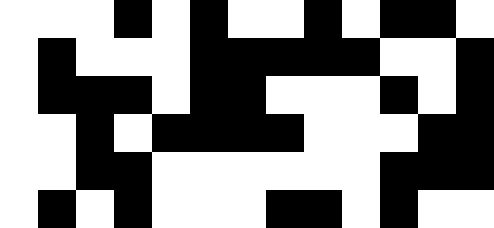[["white", "white", "white", "black", "white", "black", "white", "white", "black", "white", "black", "black", "white"], ["white", "black", "white", "white", "white", "black", "black", "black", "black", "black", "white", "white", "black"], ["white", "black", "black", "black", "white", "black", "black", "white", "white", "white", "black", "white", "black"], ["white", "white", "black", "white", "black", "black", "black", "black", "white", "white", "white", "black", "black"], ["white", "white", "black", "black", "white", "white", "white", "white", "white", "white", "black", "black", "black"], ["white", "black", "white", "black", "white", "white", "white", "black", "black", "white", "black", "white", "white"]]